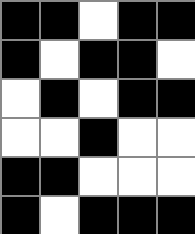[["black", "black", "white", "black", "black"], ["black", "white", "black", "black", "white"], ["white", "black", "white", "black", "black"], ["white", "white", "black", "white", "white"], ["black", "black", "white", "white", "white"], ["black", "white", "black", "black", "black"]]